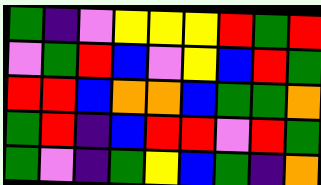[["green", "indigo", "violet", "yellow", "yellow", "yellow", "red", "green", "red"], ["violet", "green", "red", "blue", "violet", "yellow", "blue", "red", "green"], ["red", "red", "blue", "orange", "orange", "blue", "green", "green", "orange"], ["green", "red", "indigo", "blue", "red", "red", "violet", "red", "green"], ["green", "violet", "indigo", "green", "yellow", "blue", "green", "indigo", "orange"]]